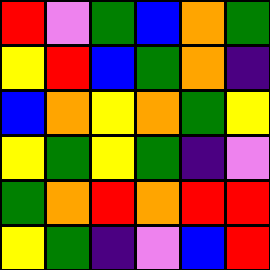[["red", "violet", "green", "blue", "orange", "green"], ["yellow", "red", "blue", "green", "orange", "indigo"], ["blue", "orange", "yellow", "orange", "green", "yellow"], ["yellow", "green", "yellow", "green", "indigo", "violet"], ["green", "orange", "red", "orange", "red", "red"], ["yellow", "green", "indigo", "violet", "blue", "red"]]